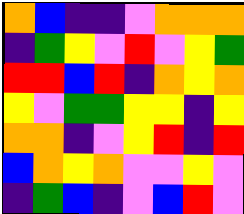[["orange", "blue", "indigo", "indigo", "violet", "orange", "orange", "orange"], ["indigo", "green", "yellow", "violet", "red", "violet", "yellow", "green"], ["red", "red", "blue", "red", "indigo", "orange", "yellow", "orange"], ["yellow", "violet", "green", "green", "yellow", "yellow", "indigo", "yellow"], ["orange", "orange", "indigo", "violet", "yellow", "red", "indigo", "red"], ["blue", "orange", "yellow", "orange", "violet", "violet", "yellow", "violet"], ["indigo", "green", "blue", "indigo", "violet", "blue", "red", "violet"]]